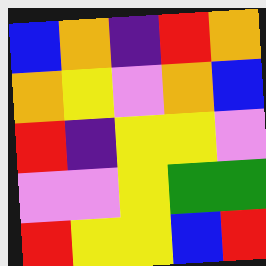[["blue", "orange", "indigo", "red", "orange"], ["orange", "yellow", "violet", "orange", "blue"], ["red", "indigo", "yellow", "yellow", "violet"], ["violet", "violet", "yellow", "green", "green"], ["red", "yellow", "yellow", "blue", "red"]]